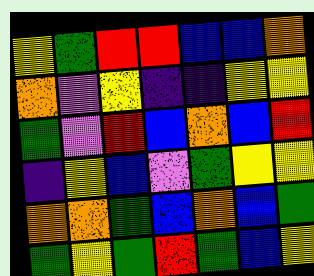[["yellow", "green", "red", "red", "blue", "blue", "orange"], ["orange", "violet", "yellow", "indigo", "indigo", "yellow", "yellow"], ["green", "violet", "red", "blue", "orange", "blue", "red"], ["indigo", "yellow", "blue", "violet", "green", "yellow", "yellow"], ["orange", "orange", "green", "blue", "orange", "blue", "green"], ["green", "yellow", "green", "red", "green", "blue", "yellow"]]